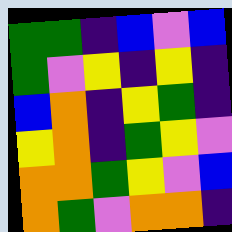[["green", "green", "indigo", "blue", "violet", "blue"], ["green", "violet", "yellow", "indigo", "yellow", "indigo"], ["blue", "orange", "indigo", "yellow", "green", "indigo"], ["yellow", "orange", "indigo", "green", "yellow", "violet"], ["orange", "orange", "green", "yellow", "violet", "blue"], ["orange", "green", "violet", "orange", "orange", "indigo"]]